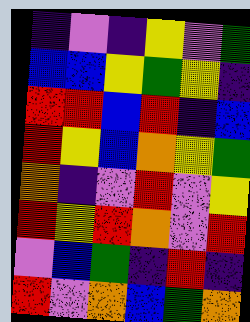[["indigo", "violet", "indigo", "yellow", "violet", "green"], ["blue", "blue", "yellow", "green", "yellow", "indigo"], ["red", "red", "blue", "red", "indigo", "blue"], ["red", "yellow", "blue", "orange", "yellow", "green"], ["orange", "indigo", "violet", "red", "violet", "yellow"], ["red", "yellow", "red", "orange", "violet", "red"], ["violet", "blue", "green", "indigo", "red", "indigo"], ["red", "violet", "orange", "blue", "green", "orange"]]